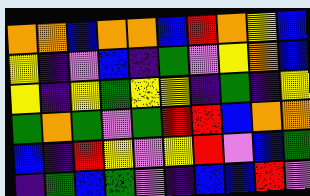[["orange", "orange", "blue", "orange", "orange", "blue", "red", "orange", "yellow", "blue"], ["yellow", "indigo", "violet", "blue", "indigo", "green", "violet", "yellow", "orange", "blue"], ["yellow", "indigo", "yellow", "green", "yellow", "yellow", "indigo", "green", "indigo", "yellow"], ["green", "orange", "green", "violet", "green", "red", "red", "blue", "orange", "orange"], ["blue", "indigo", "red", "yellow", "violet", "yellow", "red", "violet", "blue", "green"], ["indigo", "green", "blue", "green", "violet", "indigo", "blue", "blue", "red", "violet"]]